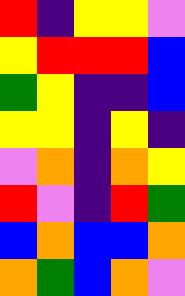[["red", "indigo", "yellow", "yellow", "violet"], ["yellow", "red", "red", "red", "blue"], ["green", "yellow", "indigo", "indigo", "blue"], ["yellow", "yellow", "indigo", "yellow", "indigo"], ["violet", "orange", "indigo", "orange", "yellow"], ["red", "violet", "indigo", "red", "green"], ["blue", "orange", "blue", "blue", "orange"], ["orange", "green", "blue", "orange", "violet"]]